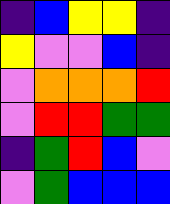[["indigo", "blue", "yellow", "yellow", "indigo"], ["yellow", "violet", "violet", "blue", "indigo"], ["violet", "orange", "orange", "orange", "red"], ["violet", "red", "red", "green", "green"], ["indigo", "green", "red", "blue", "violet"], ["violet", "green", "blue", "blue", "blue"]]